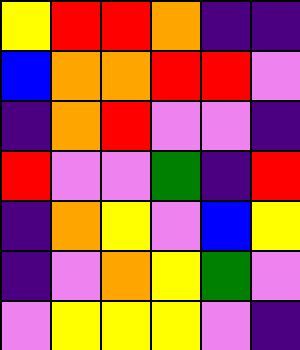[["yellow", "red", "red", "orange", "indigo", "indigo"], ["blue", "orange", "orange", "red", "red", "violet"], ["indigo", "orange", "red", "violet", "violet", "indigo"], ["red", "violet", "violet", "green", "indigo", "red"], ["indigo", "orange", "yellow", "violet", "blue", "yellow"], ["indigo", "violet", "orange", "yellow", "green", "violet"], ["violet", "yellow", "yellow", "yellow", "violet", "indigo"]]